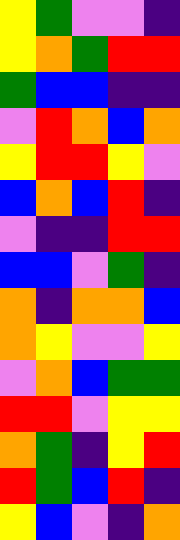[["yellow", "green", "violet", "violet", "indigo"], ["yellow", "orange", "green", "red", "red"], ["green", "blue", "blue", "indigo", "indigo"], ["violet", "red", "orange", "blue", "orange"], ["yellow", "red", "red", "yellow", "violet"], ["blue", "orange", "blue", "red", "indigo"], ["violet", "indigo", "indigo", "red", "red"], ["blue", "blue", "violet", "green", "indigo"], ["orange", "indigo", "orange", "orange", "blue"], ["orange", "yellow", "violet", "violet", "yellow"], ["violet", "orange", "blue", "green", "green"], ["red", "red", "violet", "yellow", "yellow"], ["orange", "green", "indigo", "yellow", "red"], ["red", "green", "blue", "red", "indigo"], ["yellow", "blue", "violet", "indigo", "orange"]]